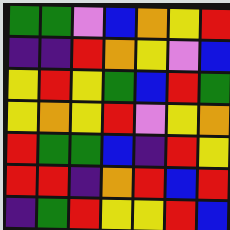[["green", "green", "violet", "blue", "orange", "yellow", "red"], ["indigo", "indigo", "red", "orange", "yellow", "violet", "blue"], ["yellow", "red", "yellow", "green", "blue", "red", "green"], ["yellow", "orange", "yellow", "red", "violet", "yellow", "orange"], ["red", "green", "green", "blue", "indigo", "red", "yellow"], ["red", "red", "indigo", "orange", "red", "blue", "red"], ["indigo", "green", "red", "yellow", "yellow", "red", "blue"]]